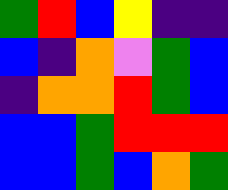[["green", "red", "blue", "yellow", "indigo", "indigo"], ["blue", "indigo", "orange", "violet", "green", "blue"], ["indigo", "orange", "orange", "red", "green", "blue"], ["blue", "blue", "green", "red", "red", "red"], ["blue", "blue", "green", "blue", "orange", "green"]]